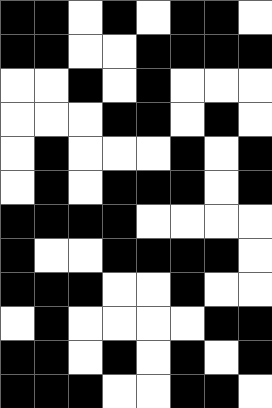[["black", "black", "white", "black", "white", "black", "black", "white"], ["black", "black", "white", "white", "black", "black", "black", "black"], ["white", "white", "black", "white", "black", "white", "white", "white"], ["white", "white", "white", "black", "black", "white", "black", "white"], ["white", "black", "white", "white", "white", "black", "white", "black"], ["white", "black", "white", "black", "black", "black", "white", "black"], ["black", "black", "black", "black", "white", "white", "white", "white"], ["black", "white", "white", "black", "black", "black", "black", "white"], ["black", "black", "black", "white", "white", "black", "white", "white"], ["white", "black", "white", "white", "white", "white", "black", "black"], ["black", "black", "white", "black", "white", "black", "white", "black"], ["black", "black", "black", "white", "white", "black", "black", "white"]]